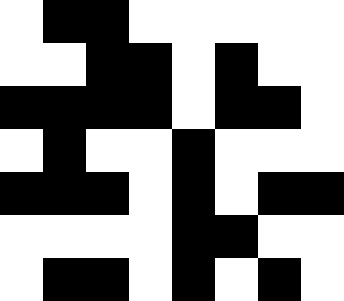[["white", "black", "black", "white", "white", "white", "white", "white"], ["white", "white", "black", "black", "white", "black", "white", "white"], ["black", "black", "black", "black", "white", "black", "black", "white"], ["white", "black", "white", "white", "black", "white", "white", "white"], ["black", "black", "black", "white", "black", "white", "black", "black"], ["white", "white", "white", "white", "black", "black", "white", "white"], ["white", "black", "black", "white", "black", "white", "black", "white"]]